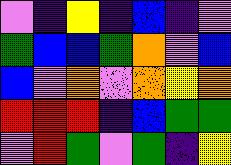[["violet", "indigo", "yellow", "indigo", "blue", "indigo", "violet"], ["green", "blue", "blue", "green", "orange", "violet", "blue"], ["blue", "violet", "orange", "violet", "orange", "yellow", "orange"], ["red", "red", "red", "indigo", "blue", "green", "green"], ["violet", "red", "green", "violet", "green", "indigo", "yellow"]]